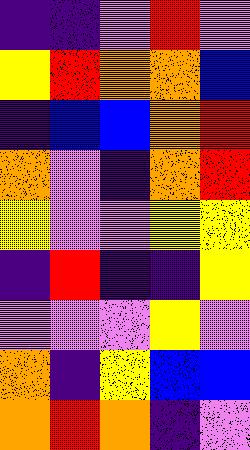[["indigo", "indigo", "violet", "red", "violet"], ["yellow", "red", "orange", "orange", "blue"], ["indigo", "blue", "blue", "orange", "red"], ["orange", "violet", "indigo", "orange", "red"], ["yellow", "violet", "violet", "yellow", "yellow"], ["indigo", "red", "indigo", "indigo", "yellow"], ["violet", "violet", "violet", "yellow", "violet"], ["orange", "indigo", "yellow", "blue", "blue"], ["orange", "red", "orange", "indigo", "violet"]]